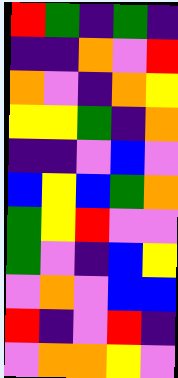[["red", "green", "indigo", "green", "indigo"], ["indigo", "indigo", "orange", "violet", "red"], ["orange", "violet", "indigo", "orange", "yellow"], ["yellow", "yellow", "green", "indigo", "orange"], ["indigo", "indigo", "violet", "blue", "violet"], ["blue", "yellow", "blue", "green", "orange"], ["green", "yellow", "red", "violet", "violet"], ["green", "violet", "indigo", "blue", "yellow"], ["violet", "orange", "violet", "blue", "blue"], ["red", "indigo", "violet", "red", "indigo"], ["violet", "orange", "orange", "yellow", "violet"]]